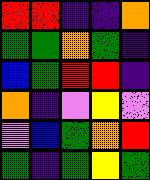[["red", "red", "indigo", "indigo", "orange"], ["green", "green", "orange", "green", "indigo"], ["blue", "green", "red", "red", "indigo"], ["orange", "indigo", "violet", "yellow", "violet"], ["violet", "blue", "green", "orange", "red"], ["green", "indigo", "green", "yellow", "green"]]